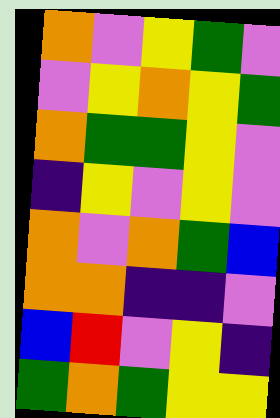[["orange", "violet", "yellow", "green", "violet"], ["violet", "yellow", "orange", "yellow", "green"], ["orange", "green", "green", "yellow", "violet"], ["indigo", "yellow", "violet", "yellow", "violet"], ["orange", "violet", "orange", "green", "blue"], ["orange", "orange", "indigo", "indigo", "violet"], ["blue", "red", "violet", "yellow", "indigo"], ["green", "orange", "green", "yellow", "yellow"]]